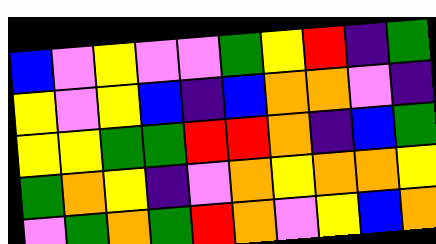[["blue", "violet", "yellow", "violet", "violet", "green", "yellow", "red", "indigo", "green"], ["yellow", "violet", "yellow", "blue", "indigo", "blue", "orange", "orange", "violet", "indigo"], ["yellow", "yellow", "green", "green", "red", "red", "orange", "indigo", "blue", "green"], ["green", "orange", "yellow", "indigo", "violet", "orange", "yellow", "orange", "orange", "yellow"], ["violet", "green", "orange", "green", "red", "orange", "violet", "yellow", "blue", "orange"]]